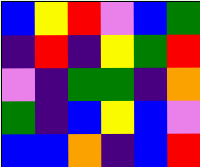[["blue", "yellow", "red", "violet", "blue", "green"], ["indigo", "red", "indigo", "yellow", "green", "red"], ["violet", "indigo", "green", "green", "indigo", "orange"], ["green", "indigo", "blue", "yellow", "blue", "violet"], ["blue", "blue", "orange", "indigo", "blue", "red"]]